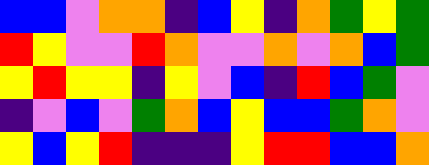[["blue", "blue", "violet", "orange", "orange", "indigo", "blue", "yellow", "indigo", "orange", "green", "yellow", "green"], ["red", "yellow", "violet", "violet", "red", "orange", "violet", "violet", "orange", "violet", "orange", "blue", "green"], ["yellow", "red", "yellow", "yellow", "indigo", "yellow", "violet", "blue", "indigo", "red", "blue", "green", "violet"], ["indigo", "violet", "blue", "violet", "green", "orange", "blue", "yellow", "blue", "blue", "green", "orange", "violet"], ["yellow", "blue", "yellow", "red", "indigo", "indigo", "indigo", "yellow", "red", "red", "blue", "blue", "orange"]]